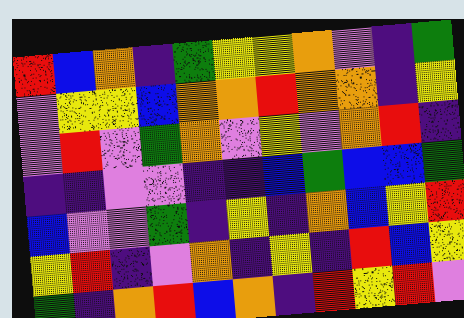[["red", "blue", "orange", "indigo", "green", "yellow", "yellow", "orange", "violet", "indigo", "green"], ["violet", "yellow", "yellow", "blue", "orange", "orange", "red", "orange", "orange", "indigo", "yellow"], ["violet", "red", "violet", "green", "orange", "violet", "yellow", "violet", "orange", "red", "indigo"], ["indigo", "indigo", "violet", "violet", "indigo", "indigo", "blue", "green", "blue", "blue", "green"], ["blue", "violet", "violet", "green", "indigo", "yellow", "indigo", "orange", "blue", "yellow", "red"], ["yellow", "red", "indigo", "violet", "orange", "indigo", "yellow", "indigo", "red", "blue", "yellow"], ["green", "indigo", "orange", "red", "blue", "orange", "indigo", "red", "yellow", "red", "violet"]]